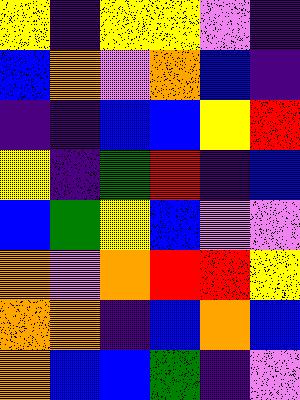[["yellow", "indigo", "yellow", "yellow", "violet", "indigo"], ["blue", "orange", "violet", "orange", "blue", "indigo"], ["indigo", "indigo", "blue", "blue", "yellow", "red"], ["yellow", "indigo", "green", "red", "indigo", "blue"], ["blue", "green", "yellow", "blue", "violet", "violet"], ["orange", "violet", "orange", "red", "red", "yellow"], ["orange", "orange", "indigo", "blue", "orange", "blue"], ["orange", "blue", "blue", "green", "indigo", "violet"]]